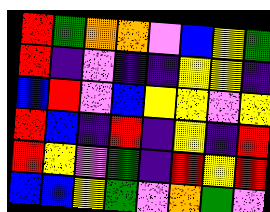[["red", "green", "orange", "orange", "violet", "blue", "yellow", "green"], ["red", "indigo", "violet", "indigo", "indigo", "yellow", "yellow", "indigo"], ["blue", "red", "violet", "blue", "yellow", "yellow", "violet", "yellow"], ["red", "blue", "indigo", "red", "indigo", "yellow", "indigo", "red"], ["red", "yellow", "violet", "green", "indigo", "red", "yellow", "red"], ["blue", "blue", "yellow", "green", "violet", "orange", "green", "violet"]]